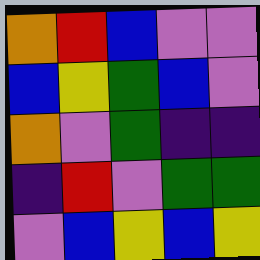[["orange", "red", "blue", "violet", "violet"], ["blue", "yellow", "green", "blue", "violet"], ["orange", "violet", "green", "indigo", "indigo"], ["indigo", "red", "violet", "green", "green"], ["violet", "blue", "yellow", "blue", "yellow"]]